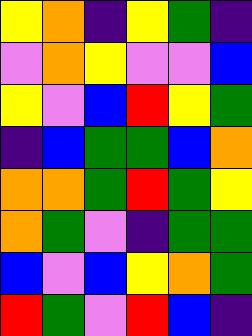[["yellow", "orange", "indigo", "yellow", "green", "indigo"], ["violet", "orange", "yellow", "violet", "violet", "blue"], ["yellow", "violet", "blue", "red", "yellow", "green"], ["indigo", "blue", "green", "green", "blue", "orange"], ["orange", "orange", "green", "red", "green", "yellow"], ["orange", "green", "violet", "indigo", "green", "green"], ["blue", "violet", "blue", "yellow", "orange", "green"], ["red", "green", "violet", "red", "blue", "indigo"]]